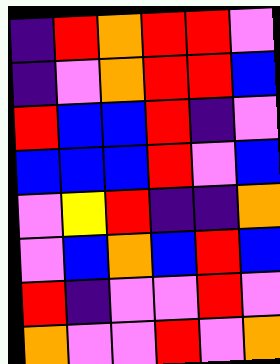[["indigo", "red", "orange", "red", "red", "violet"], ["indigo", "violet", "orange", "red", "red", "blue"], ["red", "blue", "blue", "red", "indigo", "violet"], ["blue", "blue", "blue", "red", "violet", "blue"], ["violet", "yellow", "red", "indigo", "indigo", "orange"], ["violet", "blue", "orange", "blue", "red", "blue"], ["red", "indigo", "violet", "violet", "red", "violet"], ["orange", "violet", "violet", "red", "violet", "orange"]]